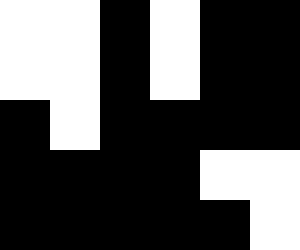[["white", "white", "black", "white", "black", "black"], ["white", "white", "black", "white", "black", "black"], ["black", "white", "black", "black", "black", "black"], ["black", "black", "black", "black", "white", "white"], ["black", "black", "black", "black", "black", "white"]]